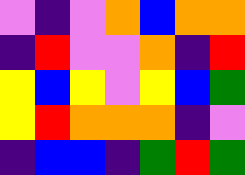[["violet", "indigo", "violet", "orange", "blue", "orange", "orange"], ["indigo", "red", "violet", "violet", "orange", "indigo", "red"], ["yellow", "blue", "yellow", "violet", "yellow", "blue", "green"], ["yellow", "red", "orange", "orange", "orange", "indigo", "violet"], ["indigo", "blue", "blue", "indigo", "green", "red", "green"]]